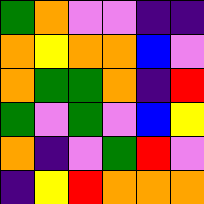[["green", "orange", "violet", "violet", "indigo", "indigo"], ["orange", "yellow", "orange", "orange", "blue", "violet"], ["orange", "green", "green", "orange", "indigo", "red"], ["green", "violet", "green", "violet", "blue", "yellow"], ["orange", "indigo", "violet", "green", "red", "violet"], ["indigo", "yellow", "red", "orange", "orange", "orange"]]